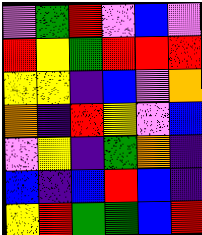[["violet", "green", "red", "violet", "blue", "violet"], ["red", "yellow", "green", "red", "red", "red"], ["yellow", "yellow", "indigo", "blue", "violet", "orange"], ["orange", "indigo", "red", "yellow", "violet", "blue"], ["violet", "yellow", "indigo", "green", "orange", "indigo"], ["blue", "indigo", "blue", "red", "blue", "indigo"], ["yellow", "red", "green", "green", "blue", "red"]]